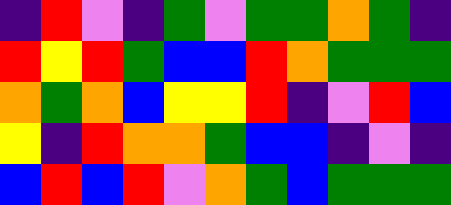[["indigo", "red", "violet", "indigo", "green", "violet", "green", "green", "orange", "green", "indigo"], ["red", "yellow", "red", "green", "blue", "blue", "red", "orange", "green", "green", "green"], ["orange", "green", "orange", "blue", "yellow", "yellow", "red", "indigo", "violet", "red", "blue"], ["yellow", "indigo", "red", "orange", "orange", "green", "blue", "blue", "indigo", "violet", "indigo"], ["blue", "red", "blue", "red", "violet", "orange", "green", "blue", "green", "green", "green"]]